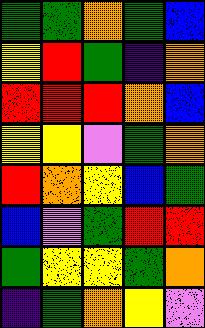[["green", "green", "orange", "green", "blue"], ["yellow", "red", "green", "indigo", "orange"], ["red", "red", "red", "orange", "blue"], ["yellow", "yellow", "violet", "green", "orange"], ["red", "orange", "yellow", "blue", "green"], ["blue", "violet", "green", "red", "red"], ["green", "yellow", "yellow", "green", "orange"], ["indigo", "green", "orange", "yellow", "violet"]]